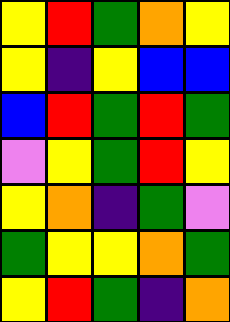[["yellow", "red", "green", "orange", "yellow"], ["yellow", "indigo", "yellow", "blue", "blue"], ["blue", "red", "green", "red", "green"], ["violet", "yellow", "green", "red", "yellow"], ["yellow", "orange", "indigo", "green", "violet"], ["green", "yellow", "yellow", "orange", "green"], ["yellow", "red", "green", "indigo", "orange"]]